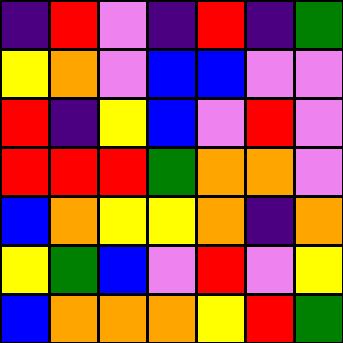[["indigo", "red", "violet", "indigo", "red", "indigo", "green"], ["yellow", "orange", "violet", "blue", "blue", "violet", "violet"], ["red", "indigo", "yellow", "blue", "violet", "red", "violet"], ["red", "red", "red", "green", "orange", "orange", "violet"], ["blue", "orange", "yellow", "yellow", "orange", "indigo", "orange"], ["yellow", "green", "blue", "violet", "red", "violet", "yellow"], ["blue", "orange", "orange", "orange", "yellow", "red", "green"]]